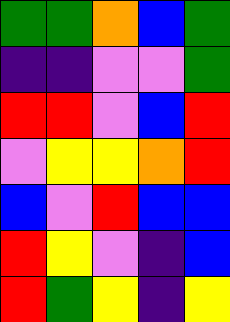[["green", "green", "orange", "blue", "green"], ["indigo", "indigo", "violet", "violet", "green"], ["red", "red", "violet", "blue", "red"], ["violet", "yellow", "yellow", "orange", "red"], ["blue", "violet", "red", "blue", "blue"], ["red", "yellow", "violet", "indigo", "blue"], ["red", "green", "yellow", "indigo", "yellow"]]